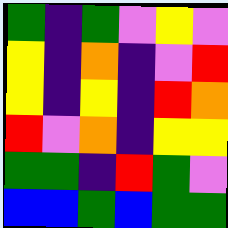[["green", "indigo", "green", "violet", "yellow", "violet"], ["yellow", "indigo", "orange", "indigo", "violet", "red"], ["yellow", "indigo", "yellow", "indigo", "red", "orange"], ["red", "violet", "orange", "indigo", "yellow", "yellow"], ["green", "green", "indigo", "red", "green", "violet"], ["blue", "blue", "green", "blue", "green", "green"]]